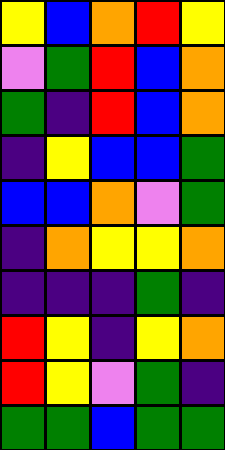[["yellow", "blue", "orange", "red", "yellow"], ["violet", "green", "red", "blue", "orange"], ["green", "indigo", "red", "blue", "orange"], ["indigo", "yellow", "blue", "blue", "green"], ["blue", "blue", "orange", "violet", "green"], ["indigo", "orange", "yellow", "yellow", "orange"], ["indigo", "indigo", "indigo", "green", "indigo"], ["red", "yellow", "indigo", "yellow", "orange"], ["red", "yellow", "violet", "green", "indigo"], ["green", "green", "blue", "green", "green"]]